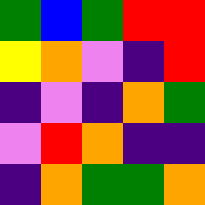[["green", "blue", "green", "red", "red"], ["yellow", "orange", "violet", "indigo", "red"], ["indigo", "violet", "indigo", "orange", "green"], ["violet", "red", "orange", "indigo", "indigo"], ["indigo", "orange", "green", "green", "orange"]]